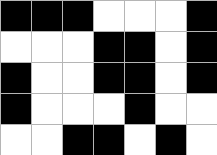[["black", "black", "black", "white", "white", "white", "black"], ["white", "white", "white", "black", "black", "white", "black"], ["black", "white", "white", "black", "black", "white", "black"], ["black", "white", "white", "white", "black", "white", "white"], ["white", "white", "black", "black", "white", "black", "white"]]